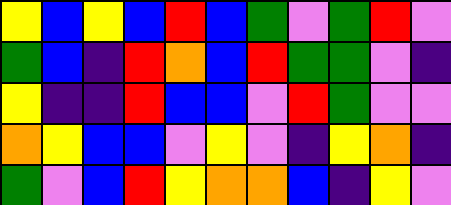[["yellow", "blue", "yellow", "blue", "red", "blue", "green", "violet", "green", "red", "violet"], ["green", "blue", "indigo", "red", "orange", "blue", "red", "green", "green", "violet", "indigo"], ["yellow", "indigo", "indigo", "red", "blue", "blue", "violet", "red", "green", "violet", "violet"], ["orange", "yellow", "blue", "blue", "violet", "yellow", "violet", "indigo", "yellow", "orange", "indigo"], ["green", "violet", "blue", "red", "yellow", "orange", "orange", "blue", "indigo", "yellow", "violet"]]